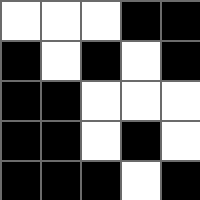[["white", "white", "white", "black", "black"], ["black", "white", "black", "white", "black"], ["black", "black", "white", "white", "white"], ["black", "black", "white", "black", "white"], ["black", "black", "black", "white", "black"]]